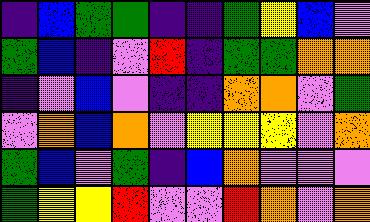[["indigo", "blue", "green", "green", "indigo", "indigo", "green", "yellow", "blue", "violet"], ["green", "blue", "indigo", "violet", "red", "indigo", "green", "green", "orange", "orange"], ["indigo", "violet", "blue", "violet", "indigo", "indigo", "orange", "orange", "violet", "green"], ["violet", "orange", "blue", "orange", "violet", "yellow", "yellow", "yellow", "violet", "orange"], ["green", "blue", "violet", "green", "indigo", "blue", "orange", "violet", "violet", "violet"], ["green", "yellow", "yellow", "red", "violet", "violet", "red", "orange", "violet", "orange"]]